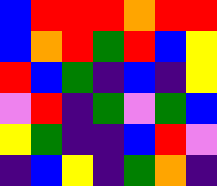[["blue", "red", "red", "red", "orange", "red", "red"], ["blue", "orange", "red", "green", "red", "blue", "yellow"], ["red", "blue", "green", "indigo", "blue", "indigo", "yellow"], ["violet", "red", "indigo", "green", "violet", "green", "blue"], ["yellow", "green", "indigo", "indigo", "blue", "red", "violet"], ["indigo", "blue", "yellow", "indigo", "green", "orange", "indigo"]]